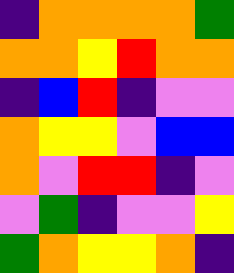[["indigo", "orange", "orange", "orange", "orange", "green"], ["orange", "orange", "yellow", "red", "orange", "orange"], ["indigo", "blue", "red", "indigo", "violet", "violet"], ["orange", "yellow", "yellow", "violet", "blue", "blue"], ["orange", "violet", "red", "red", "indigo", "violet"], ["violet", "green", "indigo", "violet", "violet", "yellow"], ["green", "orange", "yellow", "yellow", "orange", "indigo"]]